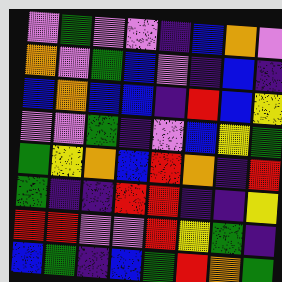[["violet", "green", "violet", "violet", "indigo", "blue", "orange", "violet"], ["orange", "violet", "green", "blue", "violet", "indigo", "blue", "indigo"], ["blue", "orange", "blue", "blue", "indigo", "red", "blue", "yellow"], ["violet", "violet", "green", "indigo", "violet", "blue", "yellow", "green"], ["green", "yellow", "orange", "blue", "red", "orange", "indigo", "red"], ["green", "indigo", "indigo", "red", "red", "indigo", "indigo", "yellow"], ["red", "red", "violet", "violet", "red", "yellow", "green", "indigo"], ["blue", "green", "indigo", "blue", "green", "red", "orange", "green"]]